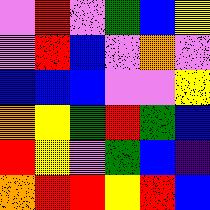[["violet", "red", "violet", "green", "blue", "yellow"], ["violet", "red", "blue", "violet", "orange", "violet"], ["blue", "blue", "blue", "violet", "violet", "yellow"], ["orange", "yellow", "green", "red", "green", "blue"], ["red", "yellow", "violet", "green", "blue", "indigo"], ["orange", "red", "red", "yellow", "red", "blue"]]